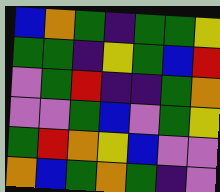[["blue", "orange", "green", "indigo", "green", "green", "yellow"], ["green", "green", "indigo", "yellow", "green", "blue", "red"], ["violet", "green", "red", "indigo", "indigo", "green", "orange"], ["violet", "violet", "green", "blue", "violet", "green", "yellow"], ["green", "red", "orange", "yellow", "blue", "violet", "violet"], ["orange", "blue", "green", "orange", "green", "indigo", "violet"]]